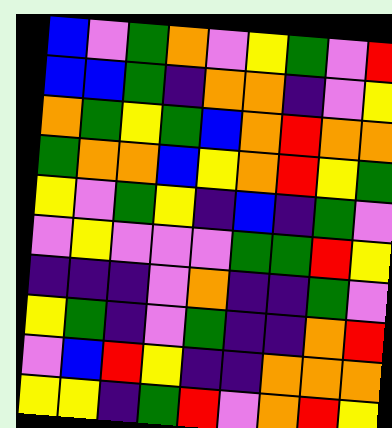[["blue", "violet", "green", "orange", "violet", "yellow", "green", "violet", "red"], ["blue", "blue", "green", "indigo", "orange", "orange", "indigo", "violet", "yellow"], ["orange", "green", "yellow", "green", "blue", "orange", "red", "orange", "orange"], ["green", "orange", "orange", "blue", "yellow", "orange", "red", "yellow", "green"], ["yellow", "violet", "green", "yellow", "indigo", "blue", "indigo", "green", "violet"], ["violet", "yellow", "violet", "violet", "violet", "green", "green", "red", "yellow"], ["indigo", "indigo", "indigo", "violet", "orange", "indigo", "indigo", "green", "violet"], ["yellow", "green", "indigo", "violet", "green", "indigo", "indigo", "orange", "red"], ["violet", "blue", "red", "yellow", "indigo", "indigo", "orange", "orange", "orange"], ["yellow", "yellow", "indigo", "green", "red", "violet", "orange", "red", "yellow"]]